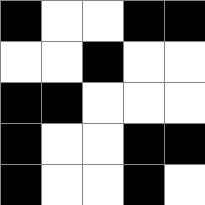[["black", "white", "white", "black", "black"], ["white", "white", "black", "white", "white"], ["black", "black", "white", "white", "white"], ["black", "white", "white", "black", "black"], ["black", "white", "white", "black", "white"]]